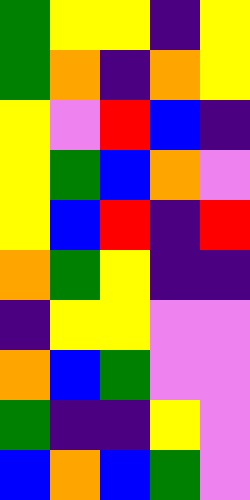[["green", "yellow", "yellow", "indigo", "yellow"], ["green", "orange", "indigo", "orange", "yellow"], ["yellow", "violet", "red", "blue", "indigo"], ["yellow", "green", "blue", "orange", "violet"], ["yellow", "blue", "red", "indigo", "red"], ["orange", "green", "yellow", "indigo", "indigo"], ["indigo", "yellow", "yellow", "violet", "violet"], ["orange", "blue", "green", "violet", "violet"], ["green", "indigo", "indigo", "yellow", "violet"], ["blue", "orange", "blue", "green", "violet"]]